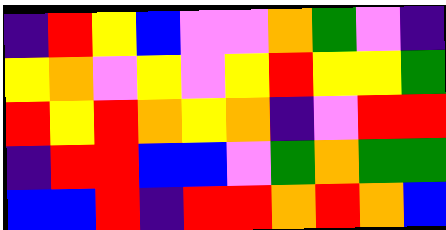[["indigo", "red", "yellow", "blue", "violet", "violet", "orange", "green", "violet", "indigo"], ["yellow", "orange", "violet", "yellow", "violet", "yellow", "red", "yellow", "yellow", "green"], ["red", "yellow", "red", "orange", "yellow", "orange", "indigo", "violet", "red", "red"], ["indigo", "red", "red", "blue", "blue", "violet", "green", "orange", "green", "green"], ["blue", "blue", "red", "indigo", "red", "red", "orange", "red", "orange", "blue"]]